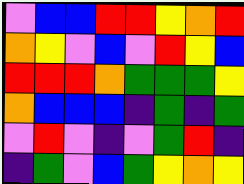[["violet", "blue", "blue", "red", "red", "yellow", "orange", "red"], ["orange", "yellow", "violet", "blue", "violet", "red", "yellow", "blue"], ["red", "red", "red", "orange", "green", "green", "green", "yellow"], ["orange", "blue", "blue", "blue", "indigo", "green", "indigo", "green"], ["violet", "red", "violet", "indigo", "violet", "green", "red", "indigo"], ["indigo", "green", "violet", "blue", "green", "yellow", "orange", "yellow"]]